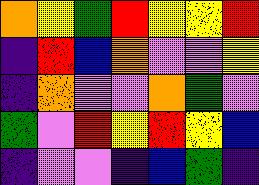[["orange", "yellow", "green", "red", "yellow", "yellow", "red"], ["indigo", "red", "blue", "orange", "violet", "violet", "yellow"], ["indigo", "orange", "violet", "violet", "orange", "green", "violet"], ["green", "violet", "red", "yellow", "red", "yellow", "blue"], ["indigo", "violet", "violet", "indigo", "blue", "green", "indigo"]]